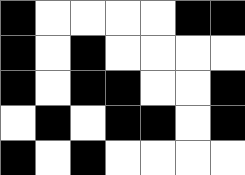[["black", "white", "white", "white", "white", "black", "black"], ["black", "white", "black", "white", "white", "white", "white"], ["black", "white", "black", "black", "white", "white", "black"], ["white", "black", "white", "black", "black", "white", "black"], ["black", "white", "black", "white", "white", "white", "white"]]